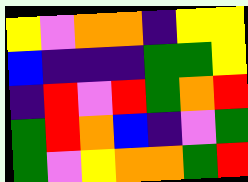[["yellow", "violet", "orange", "orange", "indigo", "yellow", "yellow"], ["blue", "indigo", "indigo", "indigo", "green", "green", "yellow"], ["indigo", "red", "violet", "red", "green", "orange", "red"], ["green", "red", "orange", "blue", "indigo", "violet", "green"], ["green", "violet", "yellow", "orange", "orange", "green", "red"]]